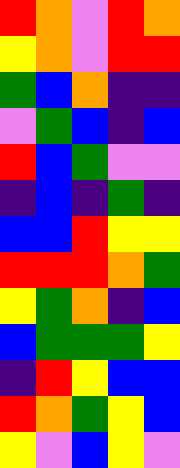[["red", "orange", "violet", "red", "orange"], ["yellow", "orange", "violet", "red", "red"], ["green", "blue", "orange", "indigo", "indigo"], ["violet", "green", "blue", "indigo", "blue"], ["red", "blue", "green", "violet", "violet"], ["indigo", "blue", "indigo", "green", "indigo"], ["blue", "blue", "red", "yellow", "yellow"], ["red", "red", "red", "orange", "green"], ["yellow", "green", "orange", "indigo", "blue"], ["blue", "green", "green", "green", "yellow"], ["indigo", "red", "yellow", "blue", "blue"], ["red", "orange", "green", "yellow", "blue"], ["yellow", "violet", "blue", "yellow", "violet"]]